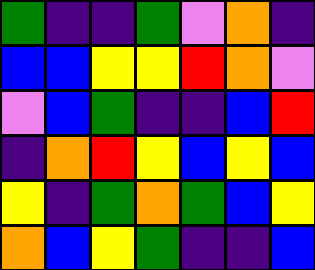[["green", "indigo", "indigo", "green", "violet", "orange", "indigo"], ["blue", "blue", "yellow", "yellow", "red", "orange", "violet"], ["violet", "blue", "green", "indigo", "indigo", "blue", "red"], ["indigo", "orange", "red", "yellow", "blue", "yellow", "blue"], ["yellow", "indigo", "green", "orange", "green", "blue", "yellow"], ["orange", "blue", "yellow", "green", "indigo", "indigo", "blue"]]